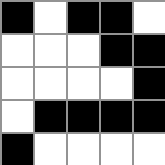[["black", "white", "black", "black", "white"], ["white", "white", "white", "black", "black"], ["white", "white", "white", "white", "black"], ["white", "black", "black", "black", "black"], ["black", "white", "white", "white", "white"]]